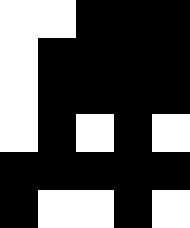[["white", "white", "black", "black", "black"], ["white", "black", "black", "black", "black"], ["white", "black", "black", "black", "black"], ["white", "black", "white", "black", "white"], ["black", "black", "black", "black", "black"], ["black", "white", "white", "black", "white"]]